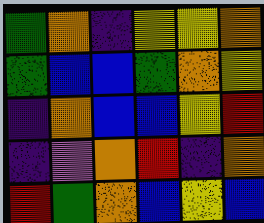[["green", "orange", "indigo", "yellow", "yellow", "orange"], ["green", "blue", "blue", "green", "orange", "yellow"], ["indigo", "orange", "blue", "blue", "yellow", "red"], ["indigo", "violet", "orange", "red", "indigo", "orange"], ["red", "green", "orange", "blue", "yellow", "blue"]]